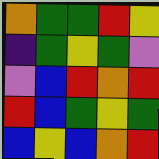[["orange", "green", "green", "red", "yellow"], ["indigo", "green", "yellow", "green", "violet"], ["violet", "blue", "red", "orange", "red"], ["red", "blue", "green", "yellow", "green"], ["blue", "yellow", "blue", "orange", "red"]]